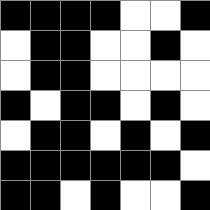[["black", "black", "black", "black", "white", "white", "black"], ["white", "black", "black", "white", "white", "black", "white"], ["white", "black", "black", "white", "white", "white", "white"], ["black", "white", "black", "black", "white", "black", "white"], ["white", "black", "black", "white", "black", "white", "black"], ["black", "black", "black", "black", "black", "black", "white"], ["black", "black", "white", "black", "white", "white", "black"]]